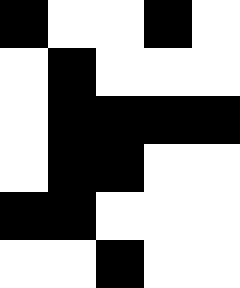[["black", "white", "white", "black", "white"], ["white", "black", "white", "white", "white"], ["white", "black", "black", "black", "black"], ["white", "black", "black", "white", "white"], ["black", "black", "white", "white", "white"], ["white", "white", "black", "white", "white"]]